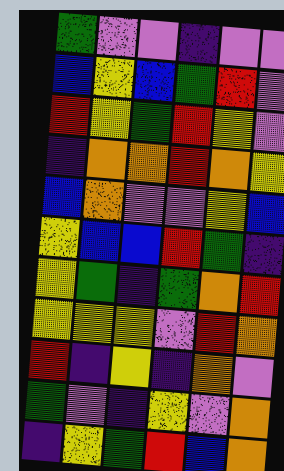[["green", "violet", "violet", "indigo", "violet", "violet"], ["blue", "yellow", "blue", "green", "red", "violet"], ["red", "yellow", "green", "red", "yellow", "violet"], ["indigo", "orange", "orange", "red", "orange", "yellow"], ["blue", "orange", "violet", "violet", "yellow", "blue"], ["yellow", "blue", "blue", "red", "green", "indigo"], ["yellow", "green", "indigo", "green", "orange", "red"], ["yellow", "yellow", "yellow", "violet", "red", "orange"], ["red", "indigo", "yellow", "indigo", "orange", "violet"], ["green", "violet", "indigo", "yellow", "violet", "orange"], ["indigo", "yellow", "green", "red", "blue", "orange"]]